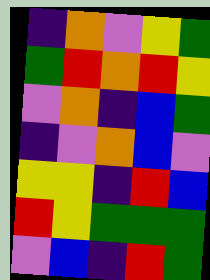[["indigo", "orange", "violet", "yellow", "green"], ["green", "red", "orange", "red", "yellow"], ["violet", "orange", "indigo", "blue", "green"], ["indigo", "violet", "orange", "blue", "violet"], ["yellow", "yellow", "indigo", "red", "blue"], ["red", "yellow", "green", "green", "green"], ["violet", "blue", "indigo", "red", "green"]]